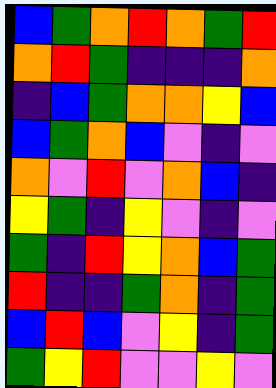[["blue", "green", "orange", "red", "orange", "green", "red"], ["orange", "red", "green", "indigo", "indigo", "indigo", "orange"], ["indigo", "blue", "green", "orange", "orange", "yellow", "blue"], ["blue", "green", "orange", "blue", "violet", "indigo", "violet"], ["orange", "violet", "red", "violet", "orange", "blue", "indigo"], ["yellow", "green", "indigo", "yellow", "violet", "indigo", "violet"], ["green", "indigo", "red", "yellow", "orange", "blue", "green"], ["red", "indigo", "indigo", "green", "orange", "indigo", "green"], ["blue", "red", "blue", "violet", "yellow", "indigo", "green"], ["green", "yellow", "red", "violet", "violet", "yellow", "violet"]]